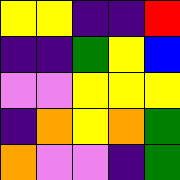[["yellow", "yellow", "indigo", "indigo", "red"], ["indigo", "indigo", "green", "yellow", "blue"], ["violet", "violet", "yellow", "yellow", "yellow"], ["indigo", "orange", "yellow", "orange", "green"], ["orange", "violet", "violet", "indigo", "green"]]